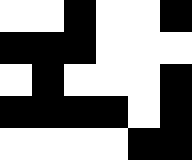[["white", "white", "black", "white", "white", "black"], ["black", "black", "black", "white", "white", "white"], ["white", "black", "white", "white", "white", "black"], ["black", "black", "black", "black", "white", "black"], ["white", "white", "white", "white", "black", "black"]]